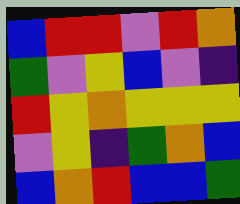[["blue", "red", "red", "violet", "red", "orange"], ["green", "violet", "yellow", "blue", "violet", "indigo"], ["red", "yellow", "orange", "yellow", "yellow", "yellow"], ["violet", "yellow", "indigo", "green", "orange", "blue"], ["blue", "orange", "red", "blue", "blue", "green"]]